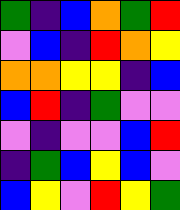[["green", "indigo", "blue", "orange", "green", "red"], ["violet", "blue", "indigo", "red", "orange", "yellow"], ["orange", "orange", "yellow", "yellow", "indigo", "blue"], ["blue", "red", "indigo", "green", "violet", "violet"], ["violet", "indigo", "violet", "violet", "blue", "red"], ["indigo", "green", "blue", "yellow", "blue", "violet"], ["blue", "yellow", "violet", "red", "yellow", "green"]]